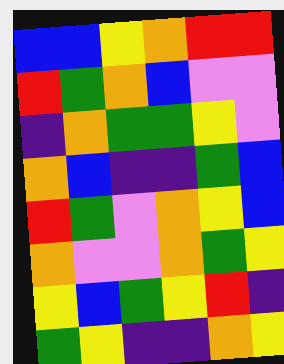[["blue", "blue", "yellow", "orange", "red", "red"], ["red", "green", "orange", "blue", "violet", "violet"], ["indigo", "orange", "green", "green", "yellow", "violet"], ["orange", "blue", "indigo", "indigo", "green", "blue"], ["red", "green", "violet", "orange", "yellow", "blue"], ["orange", "violet", "violet", "orange", "green", "yellow"], ["yellow", "blue", "green", "yellow", "red", "indigo"], ["green", "yellow", "indigo", "indigo", "orange", "yellow"]]